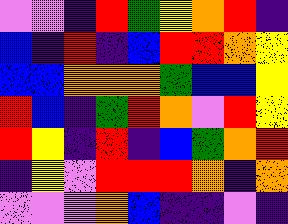[["violet", "violet", "indigo", "red", "green", "yellow", "orange", "red", "indigo"], ["blue", "indigo", "red", "indigo", "blue", "red", "red", "orange", "yellow"], ["blue", "blue", "orange", "orange", "orange", "green", "blue", "blue", "yellow"], ["red", "blue", "indigo", "green", "red", "orange", "violet", "red", "yellow"], ["red", "yellow", "indigo", "red", "indigo", "blue", "green", "orange", "red"], ["indigo", "yellow", "violet", "red", "red", "red", "orange", "indigo", "orange"], ["violet", "violet", "violet", "orange", "blue", "indigo", "indigo", "violet", "indigo"]]